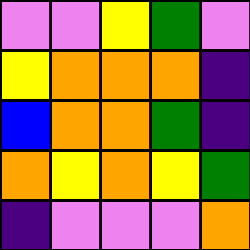[["violet", "violet", "yellow", "green", "violet"], ["yellow", "orange", "orange", "orange", "indigo"], ["blue", "orange", "orange", "green", "indigo"], ["orange", "yellow", "orange", "yellow", "green"], ["indigo", "violet", "violet", "violet", "orange"]]